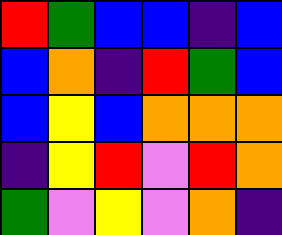[["red", "green", "blue", "blue", "indigo", "blue"], ["blue", "orange", "indigo", "red", "green", "blue"], ["blue", "yellow", "blue", "orange", "orange", "orange"], ["indigo", "yellow", "red", "violet", "red", "orange"], ["green", "violet", "yellow", "violet", "orange", "indigo"]]